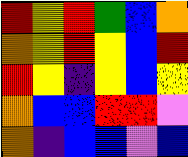[["red", "yellow", "red", "green", "blue", "orange"], ["orange", "yellow", "red", "yellow", "blue", "red"], ["red", "yellow", "indigo", "yellow", "blue", "yellow"], ["orange", "blue", "blue", "red", "red", "violet"], ["orange", "indigo", "blue", "blue", "violet", "blue"]]